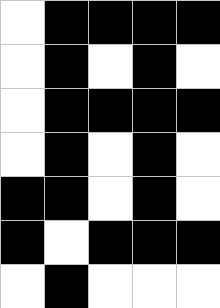[["white", "black", "black", "black", "black"], ["white", "black", "white", "black", "white"], ["white", "black", "black", "black", "black"], ["white", "black", "white", "black", "white"], ["black", "black", "white", "black", "white"], ["black", "white", "black", "black", "black"], ["white", "black", "white", "white", "white"]]